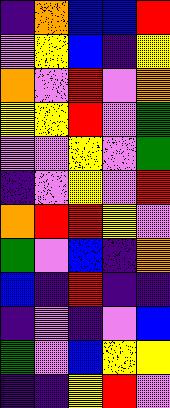[["indigo", "orange", "blue", "blue", "red"], ["violet", "yellow", "blue", "indigo", "yellow"], ["orange", "violet", "red", "violet", "orange"], ["yellow", "yellow", "red", "violet", "green"], ["violet", "violet", "yellow", "violet", "green"], ["indigo", "violet", "yellow", "violet", "red"], ["orange", "red", "red", "yellow", "violet"], ["green", "violet", "blue", "indigo", "orange"], ["blue", "indigo", "red", "indigo", "indigo"], ["indigo", "violet", "indigo", "violet", "blue"], ["green", "violet", "blue", "yellow", "yellow"], ["indigo", "indigo", "yellow", "red", "violet"]]